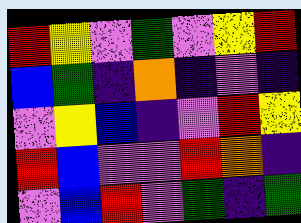[["red", "yellow", "violet", "green", "violet", "yellow", "red"], ["blue", "green", "indigo", "orange", "indigo", "violet", "indigo"], ["violet", "yellow", "blue", "indigo", "violet", "red", "yellow"], ["red", "blue", "violet", "violet", "red", "orange", "indigo"], ["violet", "blue", "red", "violet", "green", "indigo", "green"]]